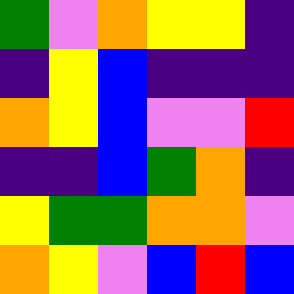[["green", "violet", "orange", "yellow", "yellow", "indigo"], ["indigo", "yellow", "blue", "indigo", "indigo", "indigo"], ["orange", "yellow", "blue", "violet", "violet", "red"], ["indigo", "indigo", "blue", "green", "orange", "indigo"], ["yellow", "green", "green", "orange", "orange", "violet"], ["orange", "yellow", "violet", "blue", "red", "blue"]]